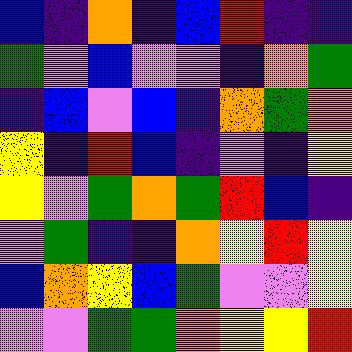[["blue", "indigo", "orange", "indigo", "blue", "red", "indigo", "indigo"], ["green", "violet", "blue", "violet", "violet", "indigo", "orange", "green"], ["indigo", "blue", "violet", "blue", "indigo", "orange", "green", "orange"], ["yellow", "indigo", "red", "blue", "indigo", "violet", "indigo", "yellow"], ["yellow", "violet", "green", "orange", "green", "red", "blue", "indigo"], ["violet", "green", "indigo", "indigo", "orange", "yellow", "red", "yellow"], ["blue", "orange", "yellow", "blue", "green", "violet", "violet", "yellow"], ["violet", "violet", "green", "green", "orange", "yellow", "yellow", "red"]]